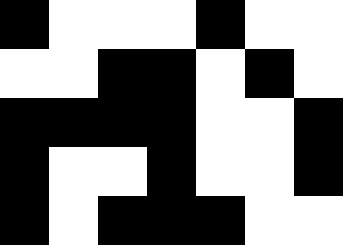[["black", "white", "white", "white", "black", "white", "white"], ["white", "white", "black", "black", "white", "black", "white"], ["black", "black", "black", "black", "white", "white", "black"], ["black", "white", "white", "black", "white", "white", "black"], ["black", "white", "black", "black", "black", "white", "white"]]